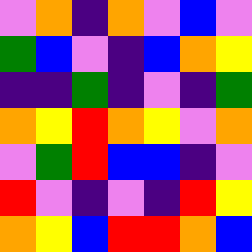[["violet", "orange", "indigo", "orange", "violet", "blue", "violet"], ["green", "blue", "violet", "indigo", "blue", "orange", "yellow"], ["indigo", "indigo", "green", "indigo", "violet", "indigo", "green"], ["orange", "yellow", "red", "orange", "yellow", "violet", "orange"], ["violet", "green", "red", "blue", "blue", "indigo", "violet"], ["red", "violet", "indigo", "violet", "indigo", "red", "yellow"], ["orange", "yellow", "blue", "red", "red", "orange", "blue"]]